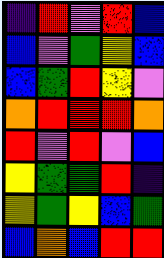[["indigo", "red", "violet", "red", "blue"], ["blue", "violet", "green", "yellow", "blue"], ["blue", "green", "red", "yellow", "violet"], ["orange", "red", "red", "red", "orange"], ["red", "violet", "red", "violet", "blue"], ["yellow", "green", "green", "red", "indigo"], ["yellow", "green", "yellow", "blue", "green"], ["blue", "orange", "blue", "red", "red"]]